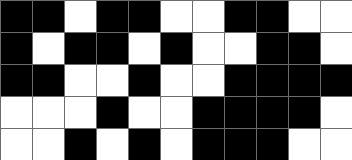[["black", "black", "white", "black", "black", "white", "white", "black", "black", "white", "white"], ["black", "white", "black", "black", "white", "black", "white", "white", "black", "black", "white"], ["black", "black", "white", "white", "black", "white", "white", "black", "black", "black", "black"], ["white", "white", "white", "black", "white", "white", "black", "black", "black", "black", "white"], ["white", "white", "black", "white", "black", "white", "black", "black", "black", "white", "white"]]